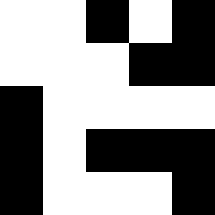[["white", "white", "black", "white", "black"], ["white", "white", "white", "black", "black"], ["black", "white", "white", "white", "white"], ["black", "white", "black", "black", "black"], ["black", "white", "white", "white", "black"]]